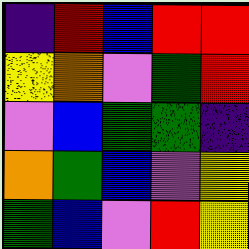[["indigo", "red", "blue", "red", "red"], ["yellow", "orange", "violet", "green", "red"], ["violet", "blue", "green", "green", "indigo"], ["orange", "green", "blue", "violet", "yellow"], ["green", "blue", "violet", "red", "yellow"]]